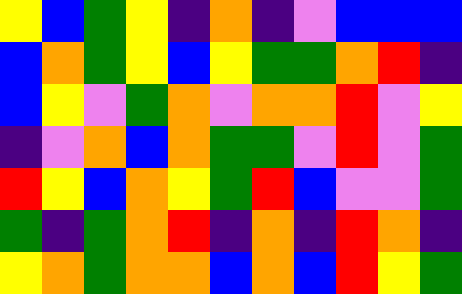[["yellow", "blue", "green", "yellow", "indigo", "orange", "indigo", "violet", "blue", "blue", "blue"], ["blue", "orange", "green", "yellow", "blue", "yellow", "green", "green", "orange", "red", "indigo"], ["blue", "yellow", "violet", "green", "orange", "violet", "orange", "orange", "red", "violet", "yellow"], ["indigo", "violet", "orange", "blue", "orange", "green", "green", "violet", "red", "violet", "green"], ["red", "yellow", "blue", "orange", "yellow", "green", "red", "blue", "violet", "violet", "green"], ["green", "indigo", "green", "orange", "red", "indigo", "orange", "indigo", "red", "orange", "indigo"], ["yellow", "orange", "green", "orange", "orange", "blue", "orange", "blue", "red", "yellow", "green"]]